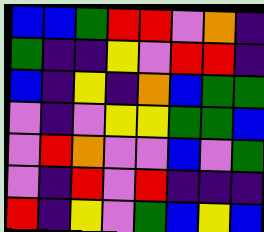[["blue", "blue", "green", "red", "red", "violet", "orange", "indigo"], ["green", "indigo", "indigo", "yellow", "violet", "red", "red", "indigo"], ["blue", "indigo", "yellow", "indigo", "orange", "blue", "green", "green"], ["violet", "indigo", "violet", "yellow", "yellow", "green", "green", "blue"], ["violet", "red", "orange", "violet", "violet", "blue", "violet", "green"], ["violet", "indigo", "red", "violet", "red", "indigo", "indigo", "indigo"], ["red", "indigo", "yellow", "violet", "green", "blue", "yellow", "blue"]]